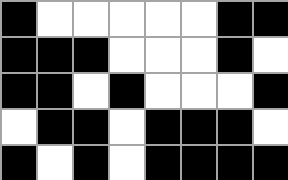[["black", "white", "white", "white", "white", "white", "black", "black"], ["black", "black", "black", "white", "white", "white", "black", "white"], ["black", "black", "white", "black", "white", "white", "white", "black"], ["white", "black", "black", "white", "black", "black", "black", "white"], ["black", "white", "black", "white", "black", "black", "black", "black"]]